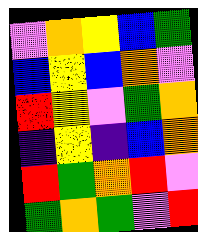[["violet", "orange", "yellow", "blue", "green"], ["blue", "yellow", "blue", "orange", "violet"], ["red", "yellow", "violet", "green", "orange"], ["indigo", "yellow", "indigo", "blue", "orange"], ["red", "green", "orange", "red", "violet"], ["green", "orange", "green", "violet", "red"]]